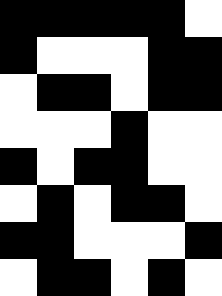[["black", "black", "black", "black", "black", "white"], ["black", "white", "white", "white", "black", "black"], ["white", "black", "black", "white", "black", "black"], ["white", "white", "white", "black", "white", "white"], ["black", "white", "black", "black", "white", "white"], ["white", "black", "white", "black", "black", "white"], ["black", "black", "white", "white", "white", "black"], ["white", "black", "black", "white", "black", "white"]]